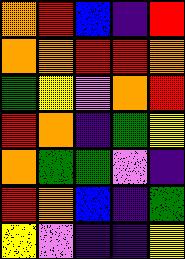[["orange", "red", "blue", "indigo", "red"], ["orange", "orange", "red", "red", "orange"], ["green", "yellow", "violet", "orange", "red"], ["red", "orange", "indigo", "green", "yellow"], ["orange", "green", "green", "violet", "indigo"], ["red", "orange", "blue", "indigo", "green"], ["yellow", "violet", "indigo", "indigo", "yellow"]]